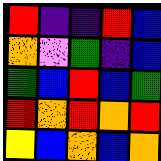[["red", "indigo", "indigo", "red", "blue"], ["orange", "violet", "green", "indigo", "blue"], ["green", "blue", "red", "blue", "green"], ["red", "orange", "red", "orange", "red"], ["yellow", "blue", "orange", "blue", "orange"]]